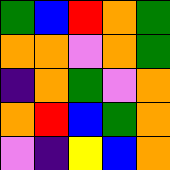[["green", "blue", "red", "orange", "green"], ["orange", "orange", "violet", "orange", "green"], ["indigo", "orange", "green", "violet", "orange"], ["orange", "red", "blue", "green", "orange"], ["violet", "indigo", "yellow", "blue", "orange"]]